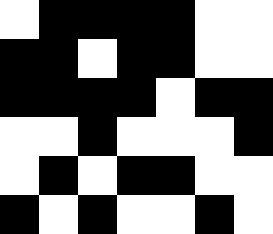[["white", "black", "black", "black", "black", "white", "white"], ["black", "black", "white", "black", "black", "white", "white"], ["black", "black", "black", "black", "white", "black", "black"], ["white", "white", "black", "white", "white", "white", "black"], ["white", "black", "white", "black", "black", "white", "white"], ["black", "white", "black", "white", "white", "black", "white"]]